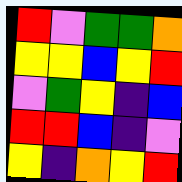[["red", "violet", "green", "green", "orange"], ["yellow", "yellow", "blue", "yellow", "red"], ["violet", "green", "yellow", "indigo", "blue"], ["red", "red", "blue", "indigo", "violet"], ["yellow", "indigo", "orange", "yellow", "red"]]